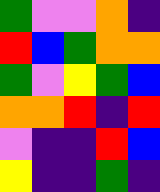[["green", "violet", "violet", "orange", "indigo"], ["red", "blue", "green", "orange", "orange"], ["green", "violet", "yellow", "green", "blue"], ["orange", "orange", "red", "indigo", "red"], ["violet", "indigo", "indigo", "red", "blue"], ["yellow", "indigo", "indigo", "green", "indigo"]]